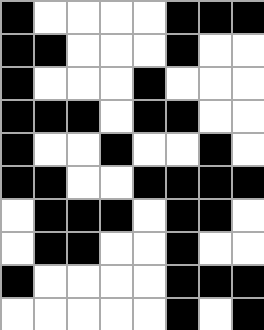[["black", "white", "white", "white", "white", "black", "black", "black"], ["black", "black", "white", "white", "white", "black", "white", "white"], ["black", "white", "white", "white", "black", "white", "white", "white"], ["black", "black", "black", "white", "black", "black", "white", "white"], ["black", "white", "white", "black", "white", "white", "black", "white"], ["black", "black", "white", "white", "black", "black", "black", "black"], ["white", "black", "black", "black", "white", "black", "black", "white"], ["white", "black", "black", "white", "white", "black", "white", "white"], ["black", "white", "white", "white", "white", "black", "black", "black"], ["white", "white", "white", "white", "white", "black", "white", "black"]]